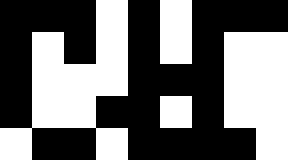[["black", "black", "black", "white", "black", "white", "black", "black", "black"], ["black", "white", "black", "white", "black", "white", "black", "white", "white"], ["black", "white", "white", "white", "black", "black", "black", "white", "white"], ["black", "white", "white", "black", "black", "white", "black", "white", "white"], ["white", "black", "black", "white", "black", "black", "black", "black", "white"]]